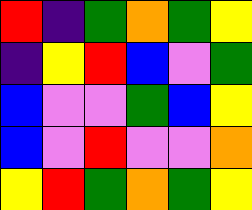[["red", "indigo", "green", "orange", "green", "yellow"], ["indigo", "yellow", "red", "blue", "violet", "green"], ["blue", "violet", "violet", "green", "blue", "yellow"], ["blue", "violet", "red", "violet", "violet", "orange"], ["yellow", "red", "green", "orange", "green", "yellow"]]